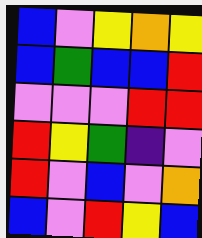[["blue", "violet", "yellow", "orange", "yellow"], ["blue", "green", "blue", "blue", "red"], ["violet", "violet", "violet", "red", "red"], ["red", "yellow", "green", "indigo", "violet"], ["red", "violet", "blue", "violet", "orange"], ["blue", "violet", "red", "yellow", "blue"]]